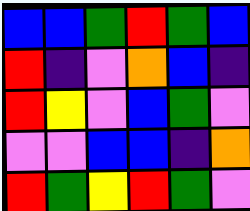[["blue", "blue", "green", "red", "green", "blue"], ["red", "indigo", "violet", "orange", "blue", "indigo"], ["red", "yellow", "violet", "blue", "green", "violet"], ["violet", "violet", "blue", "blue", "indigo", "orange"], ["red", "green", "yellow", "red", "green", "violet"]]